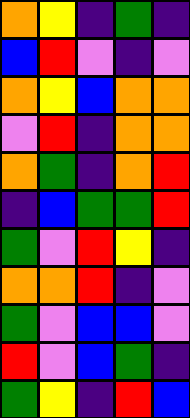[["orange", "yellow", "indigo", "green", "indigo"], ["blue", "red", "violet", "indigo", "violet"], ["orange", "yellow", "blue", "orange", "orange"], ["violet", "red", "indigo", "orange", "orange"], ["orange", "green", "indigo", "orange", "red"], ["indigo", "blue", "green", "green", "red"], ["green", "violet", "red", "yellow", "indigo"], ["orange", "orange", "red", "indigo", "violet"], ["green", "violet", "blue", "blue", "violet"], ["red", "violet", "blue", "green", "indigo"], ["green", "yellow", "indigo", "red", "blue"]]